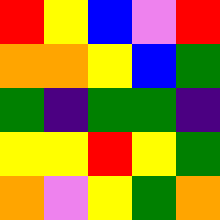[["red", "yellow", "blue", "violet", "red"], ["orange", "orange", "yellow", "blue", "green"], ["green", "indigo", "green", "green", "indigo"], ["yellow", "yellow", "red", "yellow", "green"], ["orange", "violet", "yellow", "green", "orange"]]